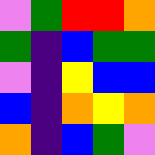[["violet", "green", "red", "red", "orange"], ["green", "indigo", "blue", "green", "green"], ["violet", "indigo", "yellow", "blue", "blue"], ["blue", "indigo", "orange", "yellow", "orange"], ["orange", "indigo", "blue", "green", "violet"]]